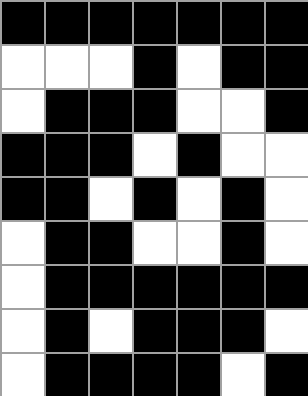[["black", "black", "black", "black", "black", "black", "black"], ["white", "white", "white", "black", "white", "black", "black"], ["white", "black", "black", "black", "white", "white", "black"], ["black", "black", "black", "white", "black", "white", "white"], ["black", "black", "white", "black", "white", "black", "white"], ["white", "black", "black", "white", "white", "black", "white"], ["white", "black", "black", "black", "black", "black", "black"], ["white", "black", "white", "black", "black", "black", "white"], ["white", "black", "black", "black", "black", "white", "black"]]